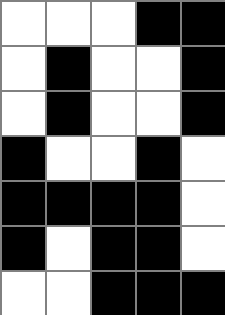[["white", "white", "white", "black", "black"], ["white", "black", "white", "white", "black"], ["white", "black", "white", "white", "black"], ["black", "white", "white", "black", "white"], ["black", "black", "black", "black", "white"], ["black", "white", "black", "black", "white"], ["white", "white", "black", "black", "black"]]